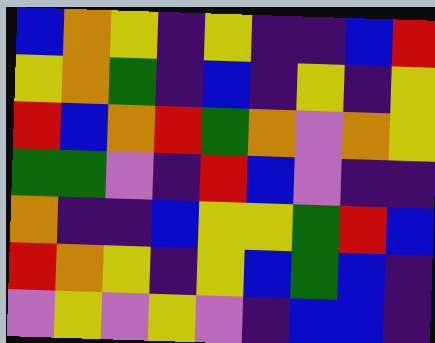[["blue", "orange", "yellow", "indigo", "yellow", "indigo", "indigo", "blue", "red"], ["yellow", "orange", "green", "indigo", "blue", "indigo", "yellow", "indigo", "yellow"], ["red", "blue", "orange", "red", "green", "orange", "violet", "orange", "yellow"], ["green", "green", "violet", "indigo", "red", "blue", "violet", "indigo", "indigo"], ["orange", "indigo", "indigo", "blue", "yellow", "yellow", "green", "red", "blue"], ["red", "orange", "yellow", "indigo", "yellow", "blue", "green", "blue", "indigo"], ["violet", "yellow", "violet", "yellow", "violet", "indigo", "blue", "blue", "indigo"]]